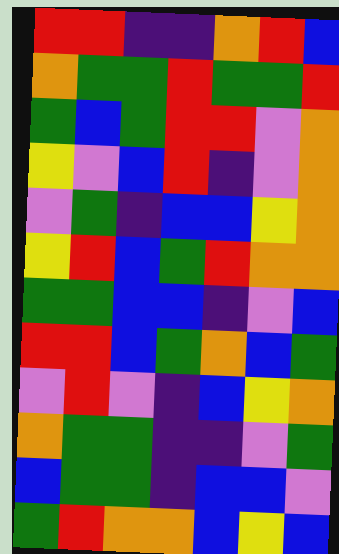[["red", "red", "indigo", "indigo", "orange", "red", "blue"], ["orange", "green", "green", "red", "green", "green", "red"], ["green", "blue", "green", "red", "red", "violet", "orange"], ["yellow", "violet", "blue", "red", "indigo", "violet", "orange"], ["violet", "green", "indigo", "blue", "blue", "yellow", "orange"], ["yellow", "red", "blue", "green", "red", "orange", "orange"], ["green", "green", "blue", "blue", "indigo", "violet", "blue"], ["red", "red", "blue", "green", "orange", "blue", "green"], ["violet", "red", "violet", "indigo", "blue", "yellow", "orange"], ["orange", "green", "green", "indigo", "indigo", "violet", "green"], ["blue", "green", "green", "indigo", "blue", "blue", "violet"], ["green", "red", "orange", "orange", "blue", "yellow", "blue"]]